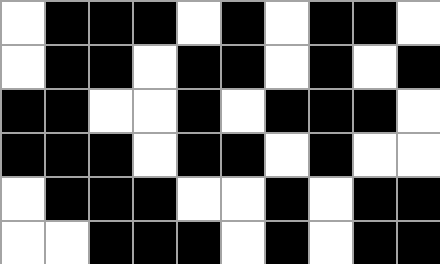[["white", "black", "black", "black", "white", "black", "white", "black", "black", "white"], ["white", "black", "black", "white", "black", "black", "white", "black", "white", "black"], ["black", "black", "white", "white", "black", "white", "black", "black", "black", "white"], ["black", "black", "black", "white", "black", "black", "white", "black", "white", "white"], ["white", "black", "black", "black", "white", "white", "black", "white", "black", "black"], ["white", "white", "black", "black", "black", "white", "black", "white", "black", "black"]]